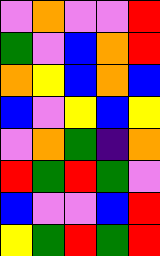[["violet", "orange", "violet", "violet", "red"], ["green", "violet", "blue", "orange", "red"], ["orange", "yellow", "blue", "orange", "blue"], ["blue", "violet", "yellow", "blue", "yellow"], ["violet", "orange", "green", "indigo", "orange"], ["red", "green", "red", "green", "violet"], ["blue", "violet", "violet", "blue", "red"], ["yellow", "green", "red", "green", "red"]]